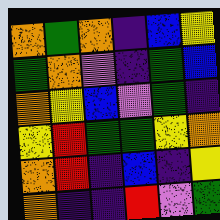[["orange", "green", "orange", "indigo", "blue", "yellow"], ["green", "orange", "violet", "indigo", "green", "blue"], ["orange", "yellow", "blue", "violet", "green", "indigo"], ["yellow", "red", "green", "green", "yellow", "orange"], ["orange", "red", "indigo", "blue", "indigo", "yellow"], ["orange", "indigo", "indigo", "red", "violet", "green"]]